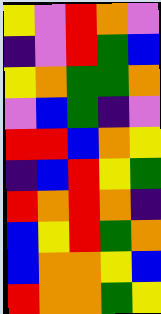[["yellow", "violet", "red", "orange", "violet"], ["indigo", "violet", "red", "green", "blue"], ["yellow", "orange", "green", "green", "orange"], ["violet", "blue", "green", "indigo", "violet"], ["red", "red", "blue", "orange", "yellow"], ["indigo", "blue", "red", "yellow", "green"], ["red", "orange", "red", "orange", "indigo"], ["blue", "yellow", "red", "green", "orange"], ["blue", "orange", "orange", "yellow", "blue"], ["red", "orange", "orange", "green", "yellow"]]